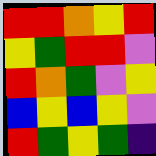[["red", "red", "orange", "yellow", "red"], ["yellow", "green", "red", "red", "violet"], ["red", "orange", "green", "violet", "yellow"], ["blue", "yellow", "blue", "yellow", "violet"], ["red", "green", "yellow", "green", "indigo"]]